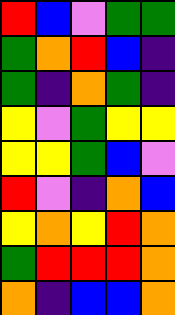[["red", "blue", "violet", "green", "green"], ["green", "orange", "red", "blue", "indigo"], ["green", "indigo", "orange", "green", "indigo"], ["yellow", "violet", "green", "yellow", "yellow"], ["yellow", "yellow", "green", "blue", "violet"], ["red", "violet", "indigo", "orange", "blue"], ["yellow", "orange", "yellow", "red", "orange"], ["green", "red", "red", "red", "orange"], ["orange", "indigo", "blue", "blue", "orange"]]